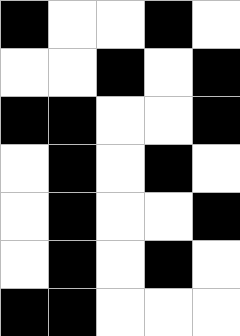[["black", "white", "white", "black", "white"], ["white", "white", "black", "white", "black"], ["black", "black", "white", "white", "black"], ["white", "black", "white", "black", "white"], ["white", "black", "white", "white", "black"], ["white", "black", "white", "black", "white"], ["black", "black", "white", "white", "white"]]